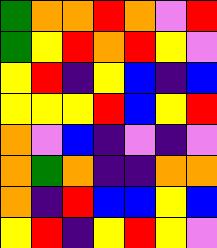[["green", "orange", "orange", "red", "orange", "violet", "red"], ["green", "yellow", "red", "orange", "red", "yellow", "violet"], ["yellow", "red", "indigo", "yellow", "blue", "indigo", "blue"], ["yellow", "yellow", "yellow", "red", "blue", "yellow", "red"], ["orange", "violet", "blue", "indigo", "violet", "indigo", "violet"], ["orange", "green", "orange", "indigo", "indigo", "orange", "orange"], ["orange", "indigo", "red", "blue", "blue", "yellow", "blue"], ["yellow", "red", "indigo", "yellow", "red", "yellow", "violet"]]